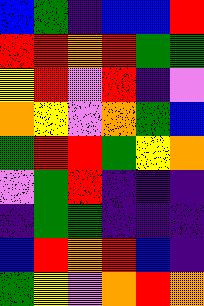[["blue", "green", "indigo", "blue", "blue", "red"], ["red", "red", "orange", "red", "green", "green"], ["yellow", "red", "violet", "red", "indigo", "violet"], ["orange", "yellow", "violet", "orange", "green", "blue"], ["green", "red", "red", "green", "yellow", "orange"], ["violet", "green", "red", "indigo", "indigo", "indigo"], ["indigo", "green", "green", "indigo", "indigo", "indigo"], ["blue", "red", "orange", "red", "blue", "indigo"], ["green", "yellow", "violet", "orange", "red", "orange"]]